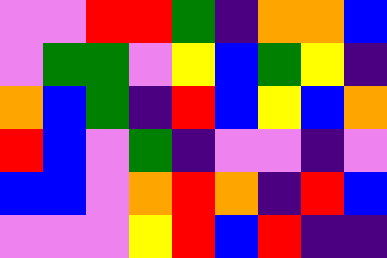[["violet", "violet", "red", "red", "green", "indigo", "orange", "orange", "blue"], ["violet", "green", "green", "violet", "yellow", "blue", "green", "yellow", "indigo"], ["orange", "blue", "green", "indigo", "red", "blue", "yellow", "blue", "orange"], ["red", "blue", "violet", "green", "indigo", "violet", "violet", "indigo", "violet"], ["blue", "blue", "violet", "orange", "red", "orange", "indigo", "red", "blue"], ["violet", "violet", "violet", "yellow", "red", "blue", "red", "indigo", "indigo"]]